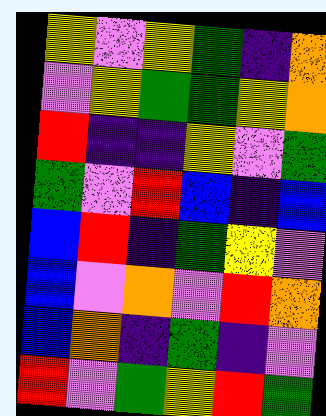[["yellow", "violet", "yellow", "green", "indigo", "orange"], ["violet", "yellow", "green", "green", "yellow", "orange"], ["red", "indigo", "indigo", "yellow", "violet", "green"], ["green", "violet", "red", "blue", "indigo", "blue"], ["blue", "red", "indigo", "green", "yellow", "violet"], ["blue", "violet", "orange", "violet", "red", "orange"], ["blue", "orange", "indigo", "green", "indigo", "violet"], ["red", "violet", "green", "yellow", "red", "green"]]